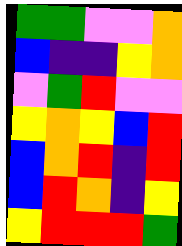[["green", "green", "violet", "violet", "orange"], ["blue", "indigo", "indigo", "yellow", "orange"], ["violet", "green", "red", "violet", "violet"], ["yellow", "orange", "yellow", "blue", "red"], ["blue", "orange", "red", "indigo", "red"], ["blue", "red", "orange", "indigo", "yellow"], ["yellow", "red", "red", "red", "green"]]